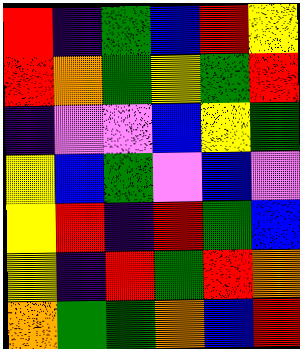[["red", "indigo", "green", "blue", "red", "yellow"], ["red", "orange", "green", "yellow", "green", "red"], ["indigo", "violet", "violet", "blue", "yellow", "green"], ["yellow", "blue", "green", "violet", "blue", "violet"], ["yellow", "red", "indigo", "red", "green", "blue"], ["yellow", "indigo", "red", "green", "red", "orange"], ["orange", "green", "green", "orange", "blue", "red"]]